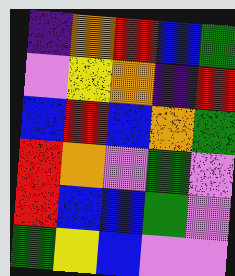[["indigo", "orange", "red", "blue", "green"], ["violet", "yellow", "orange", "indigo", "red"], ["blue", "red", "blue", "orange", "green"], ["red", "orange", "violet", "green", "violet"], ["red", "blue", "blue", "green", "violet"], ["green", "yellow", "blue", "violet", "violet"]]